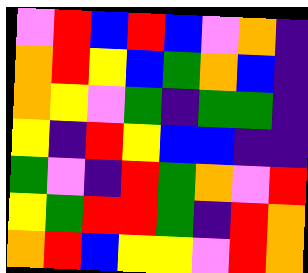[["violet", "red", "blue", "red", "blue", "violet", "orange", "indigo"], ["orange", "red", "yellow", "blue", "green", "orange", "blue", "indigo"], ["orange", "yellow", "violet", "green", "indigo", "green", "green", "indigo"], ["yellow", "indigo", "red", "yellow", "blue", "blue", "indigo", "indigo"], ["green", "violet", "indigo", "red", "green", "orange", "violet", "red"], ["yellow", "green", "red", "red", "green", "indigo", "red", "orange"], ["orange", "red", "blue", "yellow", "yellow", "violet", "red", "orange"]]